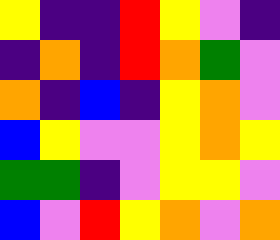[["yellow", "indigo", "indigo", "red", "yellow", "violet", "indigo"], ["indigo", "orange", "indigo", "red", "orange", "green", "violet"], ["orange", "indigo", "blue", "indigo", "yellow", "orange", "violet"], ["blue", "yellow", "violet", "violet", "yellow", "orange", "yellow"], ["green", "green", "indigo", "violet", "yellow", "yellow", "violet"], ["blue", "violet", "red", "yellow", "orange", "violet", "orange"]]